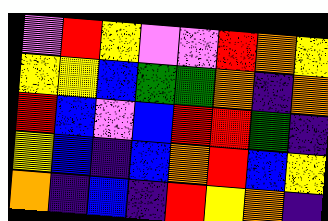[["violet", "red", "yellow", "violet", "violet", "red", "orange", "yellow"], ["yellow", "yellow", "blue", "green", "green", "orange", "indigo", "orange"], ["red", "blue", "violet", "blue", "red", "red", "green", "indigo"], ["yellow", "blue", "indigo", "blue", "orange", "red", "blue", "yellow"], ["orange", "indigo", "blue", "indigo", "red", "yellow", "orange", "indigo"]]